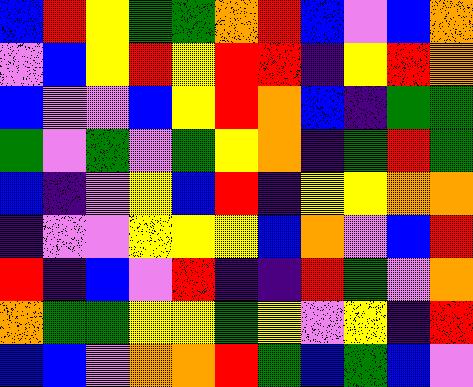[["blue", "red", "yellow", "green", "green", "orange", "red", "blue", "violet", "blue", "orange"], ["violet", "blue", "yellow", "red", "yellow", "red", "red", "indigo", "yellow", "red", "orange"], ["blue", "violet", "violet", "blue", "yellow", "red", "orange", "blue", "indigo", "green", "green"], ["green", "violet", "green", "violet", "green", "yellow", "orange", "indigo", "green", "red", "green"], ["blue", "indigo", "violet", "yellow", "blue", "red", "indigo", "yellow", "yellow", "orange", "orange"], ["indigo", "violet", "violet", "yellow", "yellow", "yellow", "blue", "orange", "violet", "blue", "red"], ["red", "indigo", "blue", "violet", "red", "indigo", "indigo", "red", "green", "violet", "orange"], ["orange", "green", "green", "yellow", "yellow", "green", "yellow", "violet", "yellow", "indigo", "red"], ["blue", "blue", "violet", "orange", "orange", "red", "green", "blue", "green", "blue", "violet"]]